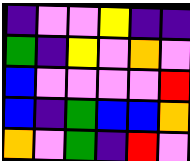[["indigo", "violet", "violet", "yellow", "indigo", "indigo"], ["green", "indigo", "yellow", "violet", "orange", "violet"], ["blue", "violet", "violet", "violet", "violet", "red"], ["blue", "indigo", "green", "blue", "blue", "orange"], ["orange", "violet", "green", "indigo", "red", "violet"]]